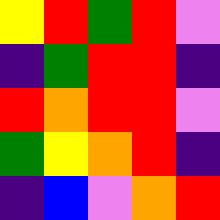[["yellow", "red", "green", "red", "violet"], ["indigo", "green", "red", "red", "indigo"], ["red", "orange", "red", "red", "violet"], ["green", "yellow", "orange", "red", "indigo"], ["indigo", "blue", "violet", "orange", "red"]]